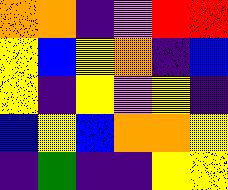[["orange", "orange", "indigo", "violet", "red", "red"], ["yellow", "blue", "yellow", "orange", "indigo", "blue"], ["yellow", "indigo", "yellow", "violet", "yellow", "indigo"], ["blue", "yellow", "blue", "orange", "orange", "yellow"], ["indigo", "green", "indigo", "indigo", "yellow", "yellow"]]